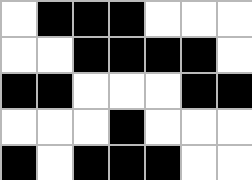[["white", "black", "black", "black", "white", "white", "white"], ["white", "white", "black", "black", "black", "black", "white"], ["black", "black", "white", "white", "white", "black", "black"], ["white", "white", "white", "black", "white", "white", "white"], ["black", "white", "black", "black", "black", "white", "white"]]